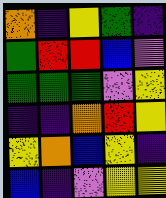[["orange", "indigo", "yellow", "green", "indigo"], ["green", "red", "red", "blue", "violet"], ["green", "green", "green", "violet", "yellow"], ["indigo", "indigo", "orange", "red", "yellow"], ["yellow", "orange", "blue", "yellow", "indigo"], ["blue", "indigo", "violet", "yellow", "yellow"]]